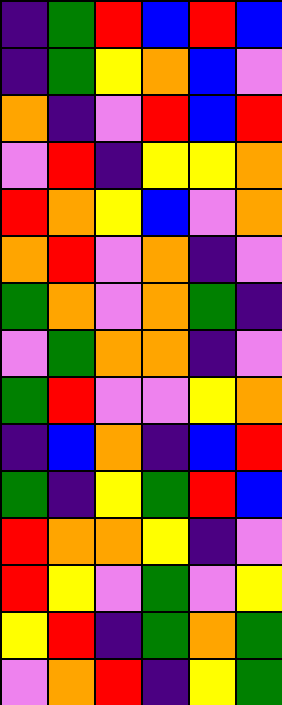[["indigo", "green", "red", "blue", "red", "blue"], ["indigo", "green", "yellow", "orange", "blue", "violet"], ["orange", "indigo", "violet", "red", "blue", "red"], ["violet", "red", "indigo", "yellow", "yellow", "orange"], ["red", "orange", "yellow", "blue", "violet", "orange"], ["orange", "red", "violet", "orange", "indigo", "violet"], ["green", "orange", "violet", "orange", "green", "indigo"], ["violet", "green", "orange", "orange", "indigo", "violet"], ["green", "red", "violet", "violet", "yellow", "orange"], ["indigo", "blue", "orange", "indigo", "blue", "red"], ["green", "indigo", "yellow", "green", "red", "blue"], ["red", "orange", "orange", "yellow", "indigo", "violet"], ["red", "yellow", "violet", "green", "violet", "yellow"], ["yellow", "red", "indigo", "green", "orange", "green"], ["violet", "orange", "red", "indigo", "yellow", "green"]]